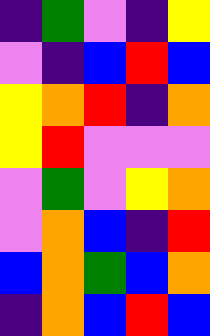[["indigo", "green", "violet", "indigo", "yellow"], ["violet", "indigo", "blue", "red", "blue"], ["yellow", "orange", "red", "indigo", "orange"], ["yellow", "red", "violet", "violet", "violet"], ["violet", "green", "violet", "yellow", "orange"], ["violet", "orange", "blue", "indigo", "red"], ["blue", "orange", "green", "blue", "orange"], ["indigo", "orange", "blue", "red", "blue"]]